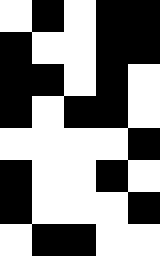[["white", "black", "white", "black", "black"], ["black", "white", "white", "black", "black"], ["black", "black", "white", "black", "white"], ["black", "white", "black", "black", "white"], ["white", "white", "white", "white", "black"], ["black", "white", "white", "black", "white"], ["black", "white", "white", "white", "black"], ["white", "black", "black", "white", "white"]]